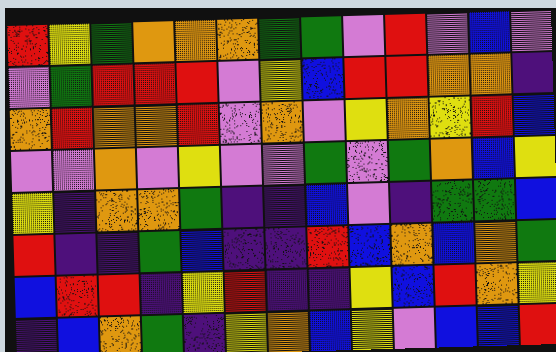[["red", "yellow", "green", "orange", "orange", "orange", "green", "green", "violet", "red", "violet", "blue", "violet"], ["violet", "green", "red", "red", "red", "violet", "yellow", "blue", "red", "red", "orange", "orange", "indigo"], ["orange", "red", "orange", "orange", "red", "violet", "orange", "violet", "yellow", "orange", "yellow", "red", "blue"], ["violet", "violet", "orange", "violet", "yellow", "violet", "violet", "green", "violet", "green", "orange", "blue", "yellow"], ["yellow", "indigo", "orange", "orange", "green", "indigo", "indigo", "blue", "violet", "indigo", "green", "green", "blue"], ["red", "indigo", "indigo", "green", "blue", "indigo", "indigo", "red", "blue", "orange", "blue", "orange", "green"], ["blue", "red", "red", "indigo", "yellow", "red", "indigo", "indigo", "yellow", "blue", "red", "orange", "yellow"], ["indigo", "blue", "orange", "green", "indigo", "yellow", "orange", "blue", "yellow", "violet", "blue", "blue", "red"]]